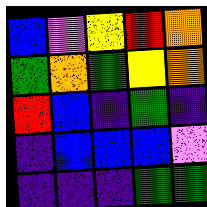[["blue", "violet", "yellow", "red", "orange"], ["green", "orange", "green", "yellow", "orange"], ["red", "blue", "indigo", "green", "indigo"], ["indigo", "blue", "blue", "blue", "violet"], ["indigo", "indigo", "indigo", "green", "green"]]